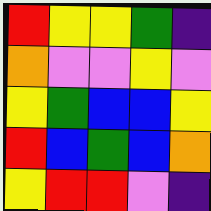[["red", "yellow", "yellow", "green", "indigo"], ["orange", "violet", "violet", "yellow", "violet"], ["yellow", "green", "blue", "blue", "yellow"], ["red", "blue", "green", "blue", "orange"], ["yellow", "red", "red", "violet", "indigo"]]